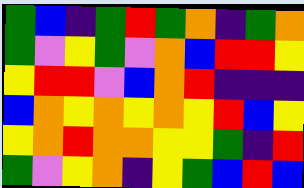[["green", "blue", "indigo", "green", "red", "green", "orange", "indigo", "green", "orange"], ["green", "violet", "yellow", "green", "violet", "orange", "blue", "red", "red", "yellow"], ["yellow", "red", "red", "violet", "blue", "orange", "red", "indigo", "indigo", "indigo"], ["blue", "orange", "yellow", "orange", "yellow", "orange", "yellow", "red", "blue", "yellow"], ["yellow", "orange", "red", "orange", "orange", "yellow", "yellow", "green", "indigo", "red"], ["green", "violet", "yellow", "orange", "indigo", "yellow", "green", "blue", "red", "blue"]]